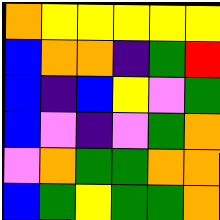[["orange", "yellow", "yellow", "yellow", "yellow", "yellow"], ["blue", "orange", "orange", "indigo", "green", "red"], ["blue", "indigo", "blue", "yellow", "violet", "green"], ["blue", "violet", "indigo", "violet", "green", "orange"], ["violet", "orange", "green", "green", "orange", "orange"], ["blue", "green", "yellow", "green", "green", "orange"]]